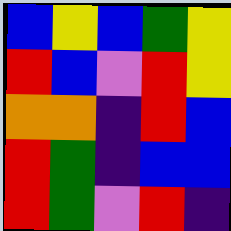[["blue", "yellow", "blue", "green", "yellow"], ["red", "blue", "violet", "red", "yellow"], ["orange", "orange", "indigo", "red", "blue"], ["red", "green", "indigo", "blue", "blue"], ["red", "green", "violet", "red", "indigo"]]